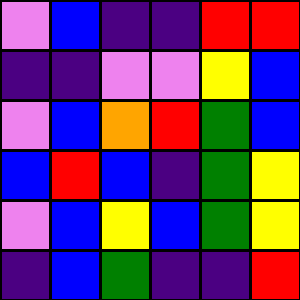[["violet", "blue", "indigo", "indigo", "red", "red"], ["indigo", "indigo", "violet", "violet", "yellow", "blue"], ["violet", "blue", "orange", "red", "green", "blue"], ["blue", "red", "blue", "indigo", "green", "yellow"], ["violet", "blue", "yellow", "blue", "green", "yellow"], ["indigo", "blue", "green", "indigo", "indigo", "red"]]